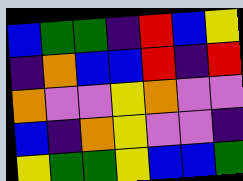[["blue", "green", "green", "indigo", "red", "blue", "yellow"], ["indigo", "orange", "blue", "blue", "red", "indigo", "red"], ["orange", "violet", "violet", "yellow", "orange", "violet", "violet"], ["blue", "indigo", "orange", "yellow", "violet", "violet", "indigo"], ["yellow", "green", "green", "yellow", "blue", "blue", "green"]]